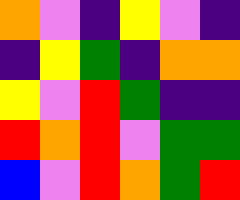[["orange", "violet", "indigo", "yellow", "violet", "indigo"], ["indigo", "yellow", "green", "indigo", "orange", "orange"], ["yellow", "violet", "red", "green", "indigo", "indigo"], ["red", "orange", "red", "violet", "green", "green"], ["blue", "violet", "red", "orange", "green", "red"]]